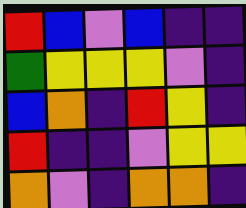[["red", "blue", "violet", "blue", "indigo", "indigo"], ["green", "yellow", "yellow", "yellow", "violet", "indigo"], ["blue", "orange", "indigo", "red", "yellow", "indigo"], ["red", "indigo", "indigo", "violet", "yellow", "yellow"], ["orange", "violet", "indigo", "orange", "orange", "indigo"]]